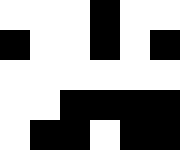[["white", "white", "white", "black", "white", "white"], ["black", "white", "white", "black", "white", "black"], ["white", "white", "white", "white", "white", "white"], ["white", "white", "black", "black", "black", "black"], ["white", "black", "black", "white", "black", "black"]]